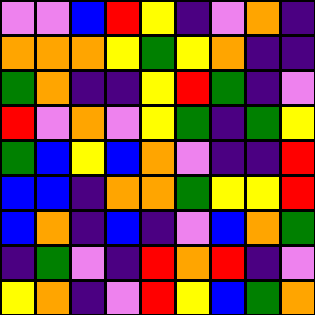[["violet", "violet", "blue", "red", "yellow", "indigo", "violet", "orange", "indigo"], ["orange", "orange", "orange", "yellow", "green", "yellow", "orange", "indigo", "indigo"], ["green", "orange", "indigo", "indigo", "yellow", "red", "green", "indigo", "violet"], ["red", "violet", "orange", "violet", "yellow", "green", "indigo", "green", "yellow"], ["green", "blue", "yellow", "blue", "orange", "violet", "indigo", "indigo", "red"], ["blue", "blue", "indigo", "orange", "orange", "green", "yellow", "yellow", "red"], ["blue", "orange", "indigo", "blue", "indigo", "violet", "blue", "orange", "green"], ["indigo", "green", "violet", "indigo", "red", "orange", "red", "indigo", "violet"], ["yellow", "orange", "indigo", "violet", "red", "yellow", "blue", "green", "orange"]]